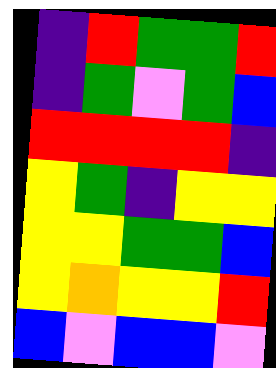[["indigo", "red", "green", "green", "red"], ["indigo", "green", "violet", "green", "blue"], ["red", "red", "red", "red", "indigo"], ["yellow", "green", "indigo", "yellow", "yellow"], ["yellow", "yellow", "green", "green", "blue"], ["yellow", "orange", "yellow", "yellow", "red"], ["blue", "violet", "blue", "blue", "violet"]]